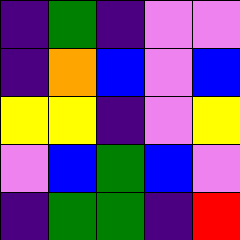[["indigo", "green", "indigo", "violet", "violet"], ["indigo", "orange", "blue", "violet", "blue"], ["yellow", "yellow", "indigo", "violet", "yellow"], ["violet", "blue", "green", "blue", "violet"], ["indigo", "green", "green", "indigo", "red"]]